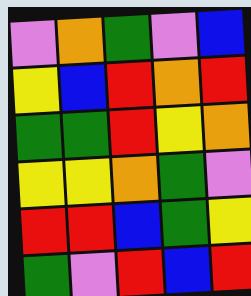[["violet", "orange", "green", "violet", "blue"], ["yellow", "blue", "red", "orange", "red"], ["green", "green", "red", "yellow", "orange"], ["yellow", "yellow", "orange", "green", "violet"], ["red", "red", "blue", "green", "yellow"], ["green", "violet", "red", "blue", "red"]]